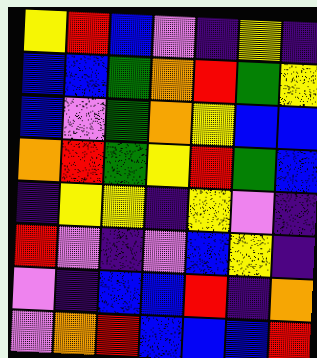[["yellow", "red", "blue", "violet", "indigo", "yellow", "indigo"], ["blue", "blue", "green", "orange", "red", "green", "yellow"], ["blue", "violet", "green", "orange", "yellow", "blue", "blue"], ["orange", "red", "green", "yellow", "red", "green", "blue"], ["indigo", "yellow", "yellow", "indigo", "yellow", "violet", "indigo"], ["red", "violet", "indigo", "violet", "blue", "yellow", "indigo"], ["violet", "indigo", "blue", "blue", "red", "indigo", "orange"], ["violet", "orange", "red", "blue", "blue", "blue", "red"]]